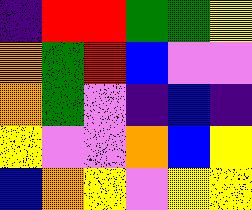[["indigo", "red", "red", "green", "green", "yellow"], ["orange", "green", "red", "blue", "violet", "violet"], ["orange", "green", "violet", "indigo", "blue", "indigo"], ["yellow", "violet", "violet", "orange", "blue", "yellow"], ["blue", "orange", "yellow", "violet", "yellow", "yellow"]]